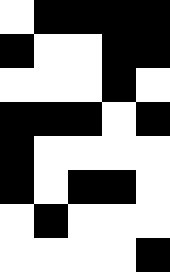[["white", "black", "black", "black", "black"], ["black", "white", "white", "black", "black"], ["white", "white", "white", "black", "white"], ["black", "black", "black", "white", "black"], ["black", "white", "white", "white", "white"], ["black", "white", "black", "black", "white"], ["white", "black", "white", "white", "white"], ["white", "white", "white", "white", "black"]]